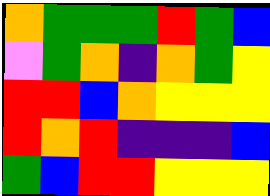[["orange", "green", "green", "green", "red", "green", "blue"], ["violet", "green", "orange", "indigo", "orange", "green", "yellow"], ["red", "red", "blue", "orange", "yellow", "yellow", "yellow"], ["red", "orange", "red", "indigo", "indigo", "indigo", "blue"], ["green", "blue", "red", "red", "yellow", "yellow", "yellow"]]